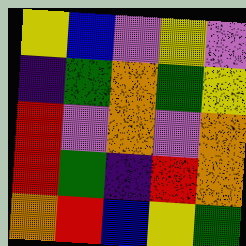[["yellow", "blue", "violet", "yellow", "violet"], ["indigo", "green", "orange", "green", "yellow"], ["red", "violet", "orange", "violet", "orange"], ["red", "green", "indigo", "red", "orange"], ["orange", "red", "blue", "yellow", "green"]]